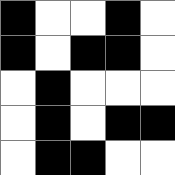[["black", "white", "white", "black", "white"], ["black", "white", "black", "black", "white"], ["white", "black", "white", "white", "white"], ["white", "black", "white", "black", "black"], ["white", "black", "black", "white", "white"]]